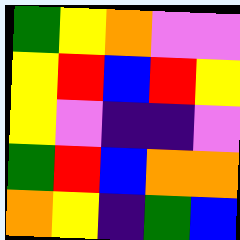[["green", "yellow", "orange", "violet", "violet"], ["yellow", "red", "blue", "red", "yellow"], ["yellow", "violet", "indigo", "indigo", "violet"], ["green", "red", "blue", "orange", "orange"], ["orange", "yellow", "indigo", "green", "blue"]]